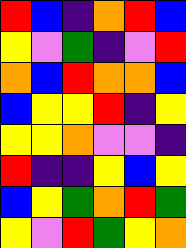[["red", "blue", "indigo", "orange", "red", "blue"], ["yellow", "violet", "green", "indigo", "violet", "red"], ["orange", "blue", "red", "orange", "orange", "blue"], ["blue", "yellow", "yellow", "red", "indigo", "yellow"], ["yellow", "yellow", "orange", "violet", "violet", "indigo"], ["red", "indigo", "indigo", "yellow", "blue", "yellow"], ["blue", "yellow", "green", "orange", "red", "green"], ["yellow", "violet", "red", "green", "yellow", "orange"]]